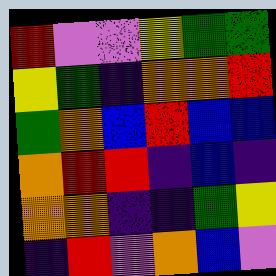[["red", "violet", "violet", "yellow", "green", "green"], ["yellow", "green", "indigo", "orange", "orange", "red"], ["green", "orange", "blue", "red", "blue", "blue"], ["orange", "red", "red", "indigo", "blue", "indigo"], ["orange", "orange", "indigo", "indigo", "green", "yellow"], ["indigo", "red", "violet", "orange", "blue", "violet"]]